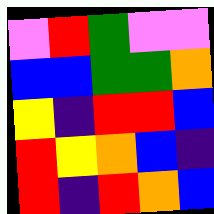[["violet", "red", "green", "violet", "violet"], ["blue", "blue", "green", "green", "orange"], ["yellow", "indigo", "red", "red", "blue"], ["red", "yellow", "orange", "blue", "indigo"], ["red", "indigo", "red", "orange", "blue"]]